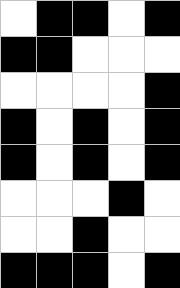[["white", "black", "black", "white", "black"], ["black", "black", "white", "white", "white"], ["white", "white", "white", "white", "black"], ["black", "white", "black", "white", "black"], ["black", "white", "black", "white", "black"], ["white", "white", "white", "black", "white"], ["white", "white", "black", "white", "white"], ["black", "black", "black", "white", "black"]]